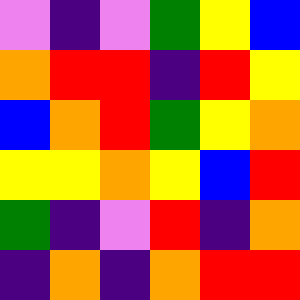[["violet", "indigo", "violet", "green", "yellow", "blue"], ["orange", "red", "red", "indigo", "red", "yellow"], ["blue", "orange", "red", "green", "yellow", "orange"], ["yellow", "yellow", "orange", "yellow", "blue", "red"], ["green", "indigo", "violet", "red", "indigo", "orange"], ["indigo", "orange", "indigo", "orange", "red", "red"]]